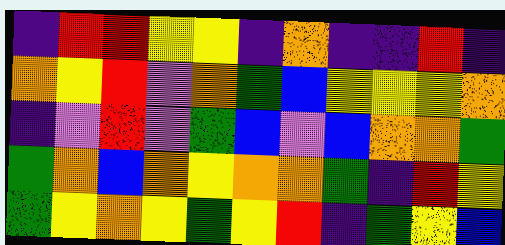[["indigo", "red", "red", "yellow", "yellow", "indigo", "orange", "indigo", "indigo", "red", "indigo"], ["orange", "yellow", "red", "violet", "orange", "green", "blue", "yellow", "yellow", "yellow", "orange"], ["indigo", "violet", "red", "violet", "green", "blue", "violet", "blue", "orange", "orange", "green"], ["green", "orange", "blue", "orange", "yellow", "orange", "orange", "green", "indigo", "red", "yellow"], ["green", "yellow", "orange", "yellow", "green", "yellow", "red", "indigo", "green", "yellow", "blue"]]